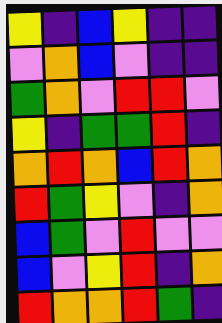[["yellow", "indigo", "blue", "yellow", "indigo", "indigo"], ["violet", "orange", "blue", "violet", "indigo", "indigo"], ["green", "orange", "violet", "red", "red", "violet"], ["yellow", "indigo", "green", "green", "red", "indigo"], ["orange", "red", "orange", "blue", "red", "orange"], ["red", "green", "yellow", "violet", "indigo", "orange"], ["blue", "green", "violet", "red", "violet", "violet"], ["blue", "violet", "yellow", "red", "indigo", "orange"], ["red", "orange", "orange", "red", "green", "indigo"]]